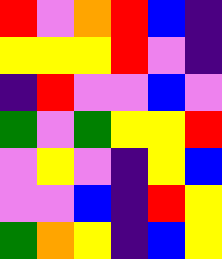[["red", "violet", "orange", "red", "blue", "indigo"], ["yellow", "yellow", "yellow", "red", "violet", "indigo"], ["indigo", "red", "violet", "violet", "blue", "violet"], ["green", "violet", "green", "yellow", "yellow", "red"], ["violet", "yellow", "violet", "indigo", "yellow", "blue"], ["violet", "violet", "blue", "indigo", "red", "yellow"], ["green", "orange", "yellow", "indigo", "blue", "yellow"]]